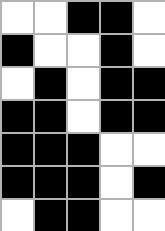[["white", "white", "black", "black", "white"], ["black", "white", "white", "black", "white"], ["white", "black", "white", "black", "black"], ["black", "black", "white", "black", "black"], ["black", "black", "black", "white", "white"], ["black", "black", "black", "white", "black"], ["white", "black", "black", "white", "white"]]